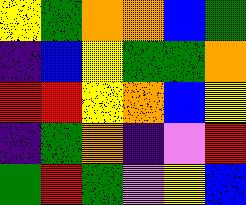[["yellow", "green", "orange", "orange", "blue", "green"], ["indigo", "blue", "yellow", "green", "green", "orange"], ["red", "red", "yellow", "orange", "blue", "yellow"], ["indigo", "green", "orange", "indigo", "violet", "red"], ["green", "red", "green", "violet", "yellow", "blue"]]